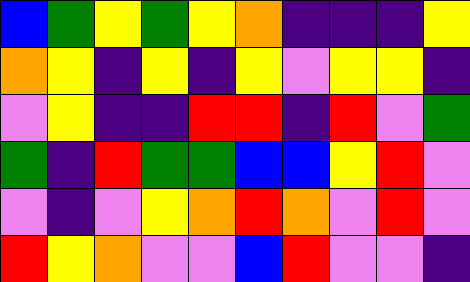[["blue", "green", "yellow", "green", "yellow", "orange", "indigo", "indigo", "indigo", "yellow"], ["orange", "yellow", "indigo", "yellow", "indigo", "yellow", "violet", "yellow", "yellow", "indigo"], ["violet", "yellow", "indigo", "indigo", "red", "red", "indigo", "red", "violet", "green"], ["green", "indigo", "red", "green", "green", "blue", "blue", "yellow", "red", "violet"], ["violet", "indigo", "violet", "yellow", "orange", "red", "orange", "violet", "red", "violet"], ["red", "yellow", "orange", "violet", "violet", "blue", "red", "violet", "violet", "indigo"]]